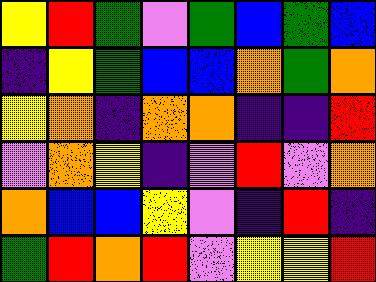[["yellow", "red", "green", "violet", "green", "blue", "green", "blue"], ["indigo", "yellow", "green", "blue", "blue", "orange", "green", "orange"], ["yellow", "orange", "indigo", "orange", "orange", "indigo", "indigo", "red"], ["violet", "orange", "yellow", "indigo", "violet", "red", "violet", "orange"], ["orange", "blue", "blue", "yellow", "violet", "indigo", "red", "indigo"], ["green", "red", "orange", "red", "violet", "yellow", "yellow", "red"]]